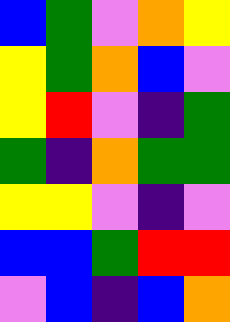[["blue", "green", "violet", "orange", "yellow"], ["yellow", "green", "orange", "blue", "violet"], ["yellow", "red", "violet", "indigo", "green"], ["green", "indigo", "orange", "green", "green"], ["yellow", "yellow", "violet", "indigo", "violet"], ["blue", "blue", "green", "red", "red"], ["violet", "blue", "indigo", "blue", "orange"]]